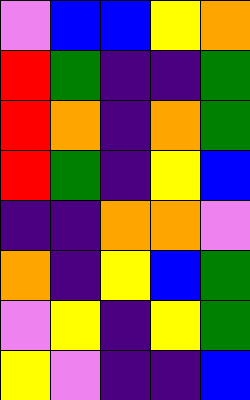[["violet", "blue", "blue", "yellow", "orange"], ["red", "green", "indigo", "indigo", "green"], ["red", "orange", "indigo", "orange", "green"], ["red", "green", "indigo", "yellow", "blue"], ["indigo", "indigo", "orange", "orange", "violet"], ["orange", "indigo", "yellow", "blue", "green"], ["violet", "yellow", "indigo", "yellow", "green"], ["yellow", "violet", "indigo", "indigo", "blue"]]